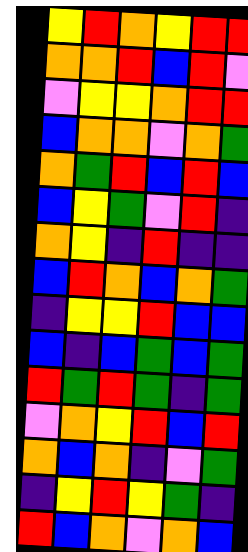[["yellow", "red", "orange", "yellow", "red", "red"], ["orange", "orange", "red", "blue", "red", "violet"], ["violet", "yellow", "yellow", "orange", "red", "red"], ["blue", "orange", "orange", "violet", "orange", "green"], ["orange", "green", "red", "blue", "red", "blue"], ["blue", "yellow", "green", "violet", "red", "indigo"], ["orange", "yellow", "indigo", "red", "indigo", "indigo"], ["blue", "red", "orange", "blue", "orange", "green"], ["indigo", "yellow", "yellow", "red", "blue", "blue"], ["blue", "indigo", "blue", "green", "blue", "green"], ["red", "green", "red", "green", "indigo", "green"], ["violet", "orange", "yellow", "red", "blue", "red"], ["orange", "blue", "orange", "indigo", "violet", "green"], ["indigo", "yellow", "red", "yellow", "green", "indigo"], ["red", "blue", "orange", "violet", "orange", "blue"]]